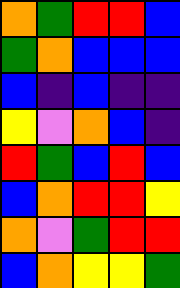[["orange", "green", "red", "red", "blue"], ["green", "orange", "blue", "blue", "blue"], ["blue", "indigo", "blue", "indigo", "indigo"], ["yellow", "violet", "orange", "blue", "indigo"], ["red", "green", "blue", "red", "blue"], ["blue", "orange", "red", "red", "yellow"], ["orange", "violet", "green", "red", "red"], ["blue", "orange", "yellow", "yellow", "green"]]